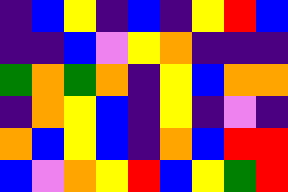[["indigo", "blue", "yellow", "indigo", "blue", "indigo", "yellow", "red", "blue"], ["indigo", "indigo", "blue", "violet", "yellow", "orange", "indigo", "indigo", "indigo"], ["green", "orange", "green", "orange", "indigo", "yellow", "blue", "orange", "orange"], ["indigo", "orange", "yellow", "blue", "indigo", "yellow", "indigo", "violet", "indigo"], ["orange", "blue", "yellow", "blue", "indigo", "orange", "blue", "red", "red"], ["blue", "violet", "orange", "yellow", "red", "blue", "yellow", "green", "red"]]